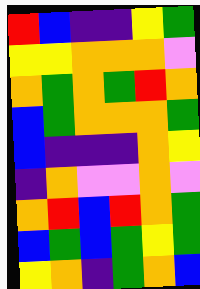[["red", "blue", "indigo", "indigo", "yellow", "green"], ["yellow", "yellow", "orange", "orange", "orange", "violet"], ["orange", "green", "orange", "green", "red", "orange"], ["blue", "green", "orange", "orange", "orange", "green"], ["blue", "indigo", "indigo", "indigo", "orange", "yellow"], ["indigo", "orange", "violet", "violet", "orange", "violet"], ["orange", "red", "blue", "red", "orange", "green"], ["blue", "green", "blue", "green", "yellow", "green"], ["yellow", "orange", "indigo", "green", "orange", "blue"]]